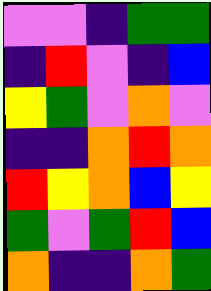[["violet", "violet", "indigo", "green", "green"], ["indigo", "red", "violet", "indigo", "blue"], ["yellow", "green", "violet", "orange", "violet"], ["indigo", "indigo", "orange", "red", "orange"], ["red", "yellow", "orange", "blue", "yellow"], ["green", "violet", "green", "red", "blue"], ["orange", "indigo", "indigo", "orange", "green"]]